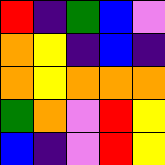[["red", "indigo", "green", "blue", "violet"], ["orange", "yellow", "indigo", "blue", "indigo"], ["orange", "yellow", "orange", "orange", "orange"], ["green", "orange", "violet", "red", "yellow"], ["blue", "indigo", "violet", "red", "yellow"]]